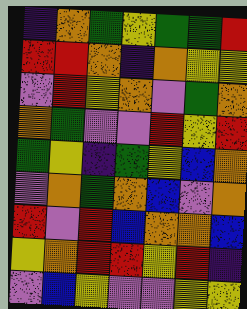[["indigo", "orange", "green", "yellow", "green", "green", "red"], ["red", "red", "orange", "indigo", "orange", "yellow", "yellow"], ["violet", "red", "yellow", "orange", "violet", "green", "orange"], ["orange", "green", "violet", "violet", "red", "yellow", "red"], ["green", "yellow", "indigo", "green", "yellow", "blue", "orange"], ["violet", "orange", "green", "orange", "blue", "violet", "orange"], ["red", "violet", "red", "blue", "orange", "orange", "blue"], ["yellow", "orange", "red", "red", "yellow", "red", "indigo"], ["violet", "blue", "yellow", "violet", "violet", "yellow", "yellow"]]